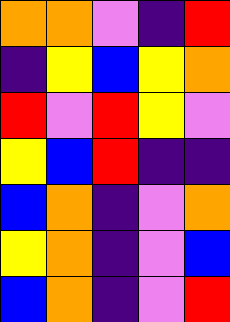[["orange", "orange", "violet", "indigo", "red"], ["indigo", "yellow", "blue", "yellow", "orange"], ["red", "violet", "red", "yellow", "violet"], ["yellow", "blue", "red", "indigo", "indigo"], ["blue", "orange", "indigo", "violet", "orange"], ["yellow", "orange", "indigo", "violet", "blue"], ["blue", "orange", "indigo", "violet", "red"]]